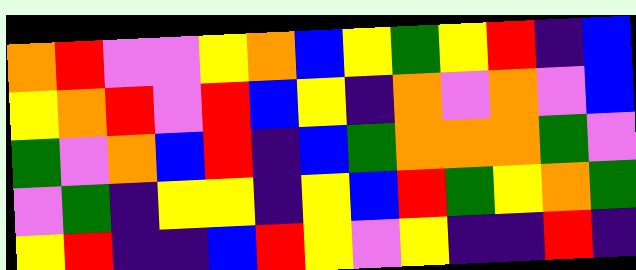[["orange", "red", "violet", "violet", "yellow", "orange", "blue", "yellow", "green", "yellow", "red", "indigo", "blue"], ["yellow", "orange", "red", "violet", "red", "blue", "yellow", "indigo", "orange", "violet", "orange", "violet", "blue"], ["green", "violet", "orange", "blue", "red", "indigo", "blue", "green", "orange", "orange", "orange", "green", "violet"], ["violet", "green", "indigo", "yellow", "yellow", "indigo", "yellow", "blue", "red", "green", "yellow", "orange", "green"], ["yellow", "red", "indigo", "indigo", "blue", "red", "yellow", "violet", "yellow", "indigo", "indigo", "red", "indigo"]]